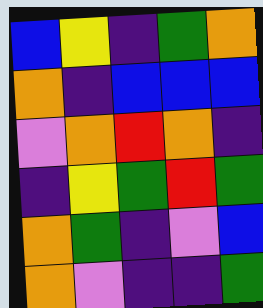[["blue", "yellow", "indigo", "green", "orange"], ["orange", "indigo", "blue", "blue", "blue"], ["violet", "orange", "red", "orange", "indigo"], ["indigo", "yellow", "green", "red", "green"], ["orange", "green", "indigo", "violet", "blue"], ["orange", "violet", "indigo", "indigo", "green"]]